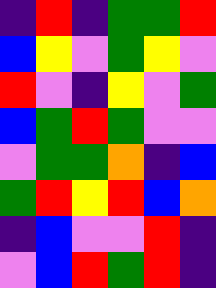[["indigo", "red", "indigo", "green", "green", "red"], ["blue", "yellow", "violet", "green", "yellow", "violet"], ["red", "violet", "indigo", "yellow", "violet", "green"], ["blue", "green", "red", "green", "violet", "violet"], ["violet", "green", "green", "orange", "indigo", "blue"], ["green", "red", "yellow", "red", "blue", "orange"], ["indigo", "blue", "violet", "violet", "red", "indigo"], ["violet", "blue", "red", "green", "red", "indigo"]]